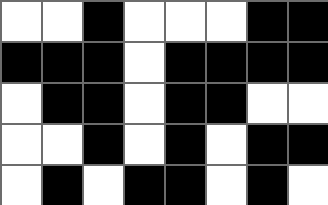[["white", "white", "black", "white", "white", "white", "black", "black"], ["black", "black", "black", "white", "black", "black", "black", "black"], ["white", "black", "black", "white", "black", "black", "white", "white"], ["white", "white", "black", "white", "black", "white", "black", "black"], ["white", "black", "white", "black", "black", "white", "black", "white"]]